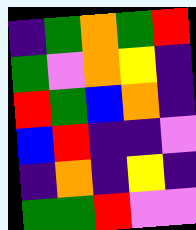[["indigo", "green", "orange", "green", "red"], ["green", "violet", "orange", "yellow", "indigo"], ["red", "green", "blue", "orange", "indigo"], ["blue", "red", "indigo", "indigo", "violet"], ["indigo", "orange", "indigo", "yellow", "indigo"], ["green", "green", "red", "violet", "violet"]]